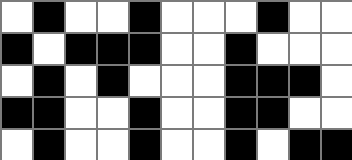[["white", "black", "white", "white", "black", "white", "white", "white", "black", "white", "white"], ["black", "white", "black", "black", "black", "white", "white", "black", "white", "white", "white"], ["white", "black", "white", "black", "white", "white", "white", "black", "black", "black", "white"], ["black", "black", "white", "white", "black", "white", "white", "black", "black", "white", "white"], ["white", "black", "white", "white", "black", "white", "white", "black", "white", "black", "black"]]